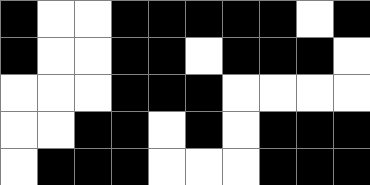[["black", "white", "white", "black", "black", "black", "black", "black", "white", "black"], ["black", "white", "white", "black", "black", "white", "black", "black", "black", "white"], ["white", "white", "white", "black", "black", "black", "white", "white", "white", "white"], ["white", "white", "black", "black", "white", "black", "white", "black", "black", "black"], ["white", "black", "black", "black", "white", "white", "white", "black", "black", "black"]]